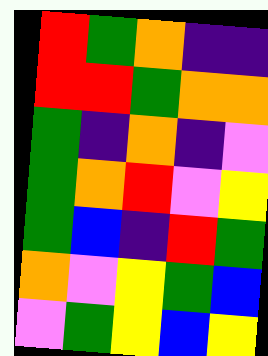[["red", "green", "orange", "indigo", "indigo"], ["red", "red", "green", "orange", "orange"], ["green", "indigo", "orange", "indigo", "violet"], ["green", "orange", "red", "violet", "yellow"], ["green", "blue", "indigo", "red", "green"], ["orange", "violet", "yellow", "green", "blue"], ["violet", "green", "yellow", "blue", "yellow"]]